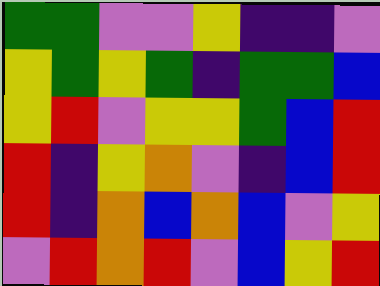[["green", "green", "violet", "violet", "yellow", "indigo", "indigo", "violet"], ["yellow", "green", "yellow", "green", "indigo", "green", "green", "blue"], ["yellow", "red", "violet", "yellow", "yellow", "green", "blue", "red"], ["red", "indigo", "yellow", "orange", "violet", "indigo", "blue", "red"], ["red", "indigo", "orange", "blue", "orange", "blue", "violet", "yellow"], ["violet", "red", "orange", "red", "violet", "blue", "yellow", "red"]]